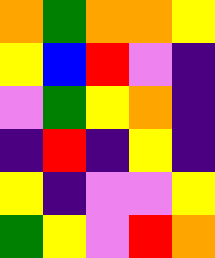[["orange", "green", "orange", "orange", "yellow"], ["yellow", "blue", "red", "violet", "indigo"], ["violet", "green", "yellow", "orange", "indigo"], ["indigo", "red", "indigo", "yellow", "indigo"], ["yellow", "indigo", "violet", "violet", "yellow"], ["green", "yellow", "violet", "red", "orange"]]